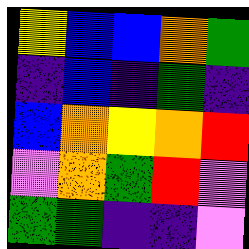[["yellow", "blue", "blue", "orange", "green"], ["indigo", "blue", "indigo", "green", "indigo"], ["blue", "orange", "yellow", "orange", "red"], ["violet", "orange", "green", "red", "violet"], ["green", "green", "indigo", "indigo", "violet"]]